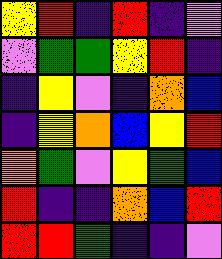[["yellow", "red", "indigo", "red", "indigo", "violet"], ["violet", "green", "green", "yellow", "red", "indigo"], ["indigo", "yellow", "violet", "indigo", "orange", "blue"], ["indigo", "yellow", "orange", "blue", "yellow", "red"], ["orange", "green", "violet", "yellow", "green", "blue"], ["red", "indigo", "indigo", "orange", "blue", "red"], ["red", "red", "green", "indigo", "indigo", "violet"]]